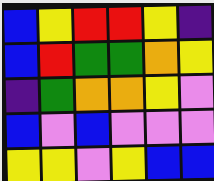[["blue", "yellow", "red", "red", "yellow", "indigo"], ["blue", "red", "green", "green", "orange", "yellow"], ["indigo", "green", "orange", "orange", "yellow", "violet"], ["blue", "violet", "blue", "violet", "violet", "violet"], ["yellow", "yellow", "violet", "yellow", "blue", "blue"]]